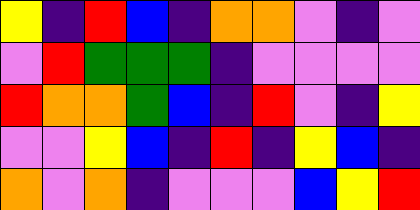[["yellow", "indigo", "red", "blue", "indigo", "orange", "orange", "violet", "indigo", "violet"], ["violet", "red", "green", "green", "green", "indigo", "violet", "violet", "violet", "violet"], ["red", "orange", "orange", "green", "blue", "indigo", "red", "violet", "indigo", "yellow"], ["violet", "violet", "yellow", "blue", "indigo", "red", "indigo", "yellow", "blue", "indigo"], ["orange", "violet", "orange", "indigo", "violet", "violet", "violet", "blue", "yellow", "red"]]